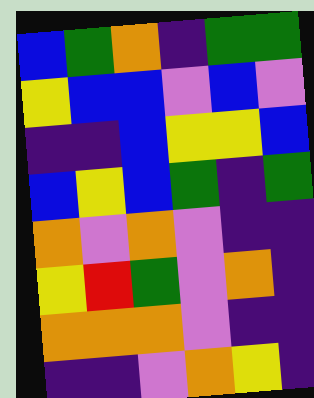[["blue", "green", "orange", "indigo", "green", "green"], ["yellow", "blue", "blue", "violet", "blue", "violet"], ["indigo", "indigo", "blue", "yellow", "yellow", "blue"], ["blue", "yellow", "blue", "green", "indigo", "green"], ["orange", "violet", "orange", "violet", "indigo", "indigo"], ["yellow", "red", "green", "violet", "orange", "indigo"], ["orange", "orange", "orange", "violet", "indigo", "indigo"], ["indigo", "indigo", "violet", "orange", "yellow", "indigo"]]